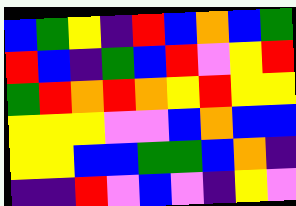[["blue", "green", "yellow", "indigo", "red", "blue", "orange", "blue", "green"], ["red", "blue", "indigo", "green", "blue", "red", "violet", "yellow", "red"], ["green", "red", "orange", "red", "orange", "yellow", "red", "yellow", "yellow"], ["yellow", "yellow", "yellow", "violet", "violet", "blue", "orange", "blue", "blue"], ["yellow", "yellow", "blue", "blue", "green", "green", "blue", "orange", "indigo"], ["indigo", "indigo", "red", "violet", "blue", "violet", "indigo", "yellow", "violet"]]